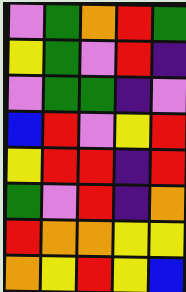[["violet", "green", "orange", "red", "green"], ["yellow", "green", "violet", "red", "indigo"], ["violet", "green", "green", "indigo", "violet"], ["blue", "red", "violet", "yellow", "red"], ["yellow", "red", "red", "indigo", "red"], ["green", "violet", "red", "indigo", "orange"], ["red", "orange", "orange", "yellow", "yellow"], ["orange", "yellow", "red", "yellow", "blue"]]